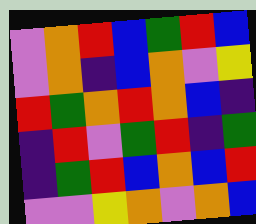[["violet", "orange", "red", "blue", "green", "red", "blue"], ["violet", "orange", "indigo", "blue", "orange", "violet", "yellow"], ["red", "green", "orange", "red", "orange", "blue", "indigo"], ["indigo", "red", "violet", "green", "red", "indigo", "green"], ["indigo", "green", "red", "blue", "orange", "blue", "red"], ["violet", "violet", "yellow", "orange", "violet", "orange", "blue"]]